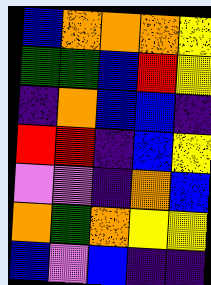[["blue", "orange", "orange", "orange", "yellow"], ["green", "green", "blue", "red", "yellow"], ["indigo", "orange", "blue", "blue", "indigo"], ["red", "red", "indigo", "blue", "yellow"], ["violet", "violet", "indigo", "orange", "blue"], ["orange", "green", "orange", "yellow", "yellow"], ["blue", "violet", "blue", "indigo", "indigo"]]